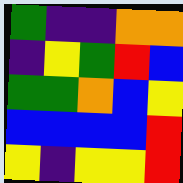[["green", "indigo", "indigo", "orange", "orange"], ["indigo", "yellow", "green", "red", "blue"], ["green", "green", "orange", "blue", "yellow"], ["blue", "blue", "blue", "blue", "red"], ["yellow", "indigo", "yellow", "yellow", "red"]]